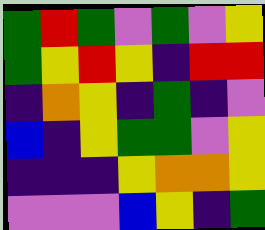[["green", "red", "green", "violet", "green", "violet", "yellow"], ["green", "yellow", "red", "yellow", "indigo", "red", "red"], ["indigo", "orange", "yellow", "indigo", "green", "indigo", "violet"], ["blue", "indigo", "yellow", "green", "green", "violet", "yellow"], ["indigo", "indigo", "indigo", "yellow", "orange", "orange", "yellow"], ["violet", "violet", "violet", "blue", "yellow", "indigo", "green"]]